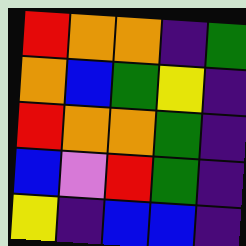[["red", "orange", "orange", "indigo", "green"], ["orange", "blue", "green", "yellow", "indigo"], ["red", "orange", "orange", "green", "indigo"], ["blue", "violet", "red", "green", "indigo"], ["yellow", "indigo", "blue", "blue", "indigo"]]